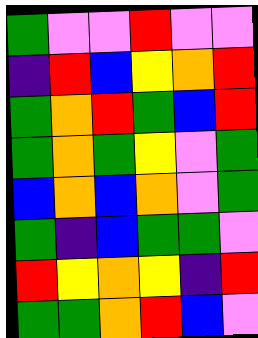[["green", "violet", "violet", "red", "violet", "violet"], ["indigo", "red", "blue", "yellow", "orange", "red"], ["green", "orange", "red", "green", "blue", "red"], ["green", "orange", "green", "yellow", "violet", "green"], ["blue", "orange", "blue", "orange", "violet", "green"], ["green", "indigo", "blue", "green", "green", "violet"], ["red", "yellow", "orange", "yellow", "indigo", "red"], ["green", "green", "orange", "red", "blue", "violet"]]